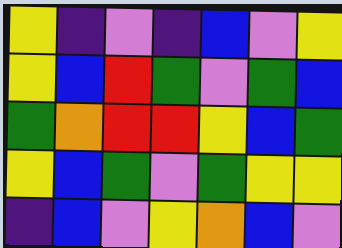[["yellow", "indigo", "violet", "indigo", "blue", "violet", "yellow"], ["yellow", "blue", "red", "green", "violet", "green", "blue"], ["green", "orange", "red", "red", "yellow", "blue", "green"], ["yellow", "blue", "green", "violet", "green", "yellow", "yellow"], ["indigo", "blue", "violet", "yellow", "orange", "blue", "violet"]]